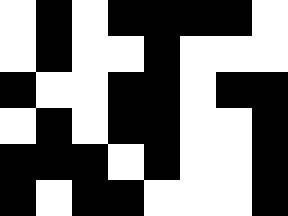[["white", "black", "white", "black", "black", "black", "black", "white"], ["white", "black", "white", "white", "black", "white", "white", "white"], ["black", "white", "white", "black", "black", "white", "black", "black"], ["white", "black", "white", "black", "black", "white", "white", "black"], ["black", "black", "black", "white", "black", "white", "white", "black"], ["black", "white", "black", "black", "white", "white", "white", "black"]]